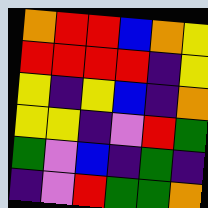[["orange", "red", "red", "blue", "orange", "yellow"], ["red", "red", "red", "red", "indigo", "yellow"], ["yellow", "indigo", "yellow", "blue", "indigo", "orange"], ["yellow", "yellow", "indigo", "violet", "red", "green"], ["green", "violet", "blue", "indigo", "green", "indigo"], ["indigo", "violet", "red", "green", "green", "orange"]]